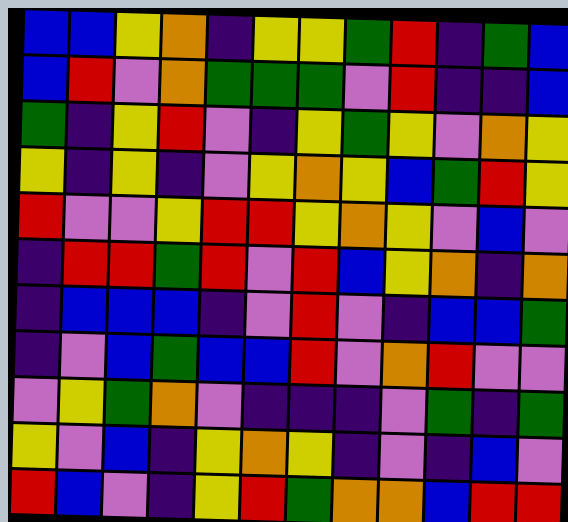[["blue", "blue", "yellow", "orange", "indigo", "yellow", "yellow", "green", "red", "indigo", "green", "blue"], ["blue", "red", "violet", "orange", "green", "green", "green", "violet", "red", "indigo", "indigo", "blue"], ["green", "indigo", "yellow", "red", "violet", "indigo", "yellow", "green", "yellow", "violet", "orange", "yellow"], ["yellow", "indigo", "yellow", "indigo", "violet", "yellow", "orange", "yellow", "blue", "green", "red", "yellow"], ["red", "violet", "violet", "yellow", "red", "red", "yellow", "orange", "yellow", "violet", "blue", "violet"], ["indigo", "red", "red", "green", "red", "violet", "red", "blue", "yellow", "orange", "indigo", "orange"], ["indigo", "blue", "blue", "blue", "indigo", "violet", "red", "violet", "indigo", "blue", "blue", "green"], ["indigo", "violet", "blue", "green", "blue", "blue", "red", "violet", "orange", "red", "violet", "violet"], ["violet", "yellow", "green", "orange", "violet", "indigo", "indigo", "indigo", "violet", "green", "indigo", "green"], ["yellow", "violet", "blue", "indigo", "yellow", "orange", "yellow", "indigo", "violet", "indigo", "blue", "violet"], ["red", "blue", "violet", "indigo", "yellow", "red", "green", "orange", "orange", "blue", "red", "red"]]